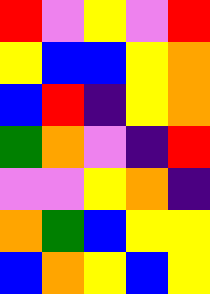[["red", "violet", "yellow", "violet", "red"], ["yellow", "blue", "blue", "yellow", "orange"], ["blue", "red", "indigo", "yellow", "orange"], ["green", "orange", "violet", "indigo", "red"], ["violet", "violet", "yellow", "orange", "indigo"], ["orange", "green", "blue", "yellow", "yellow"], ["blue", "orange", "yellow", "blue", "yellow"]]